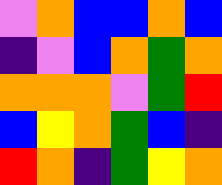[["violet", "orange", "blue", "blue", "orange", "blue"], ["indigo", "violet", "blue", "orange", "green", "orange"], ["orange", "orange", "orange", "violet", "green", "red"], ["blue", "yellow", "orange", "green", "blue", "indigo"], ["red", "orange", "indigo", "green", "yellow", "orange"]]